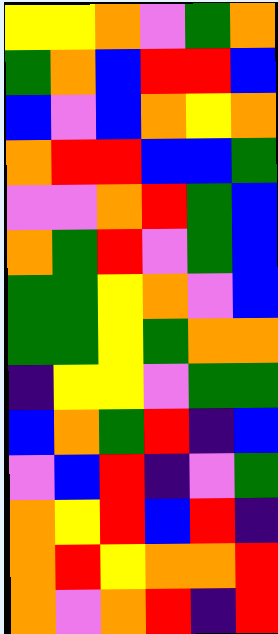[["yellow", "yellow", "orange", "violet", "green", "orange"], ["green", "orange", "blue", "red", "red", "blue"], ["blue", "violet", "blue", "orange", "yellow", "orange"], ["orange", "red", "red", "blue", "blue", "green"], ["violet", "violet", "orange", "red", "green", "blue"], ["orange", "green", "red", "violet", "green", "blue"], ["green", "green", "yellow", "orange", "violet", "blue"], ["green", "green", "yellow", "green", "orange", "orange"], ["indigo", "yellow", "yellow", "violet", "green", "green"], ["blue", "orange", "green", "red", "indigo", "blue"], ["violet", "blue", "red", "indigo", "violet", "green"], ["orange", "yellow", "red", "blue", "red", "indigo"], ["orange", "red", "yellow", "orange", "orange", "red"], ["orange", "violet", "orange", "red", "indigo", "red"]]